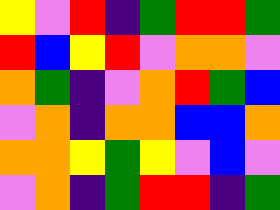[["yellow", "violet", "red", "indigo", "green", "red", "red", "green"], ["red", "blue", "yellow", "red", "violet", "orange", "orange", "violet"], ["orange", "green", "indigo", "violet", "orange", "red", "green", "blue"], ["violet", "orange", "indigo", "orange", "orange", "blue", "blue", "orange"], ["orange", "orange", "yellow", "green", "yellow", "violet", "blue", "violet"], ["violet", "orange", "indigo", "green", "red", "red", "indigo", "green"]]